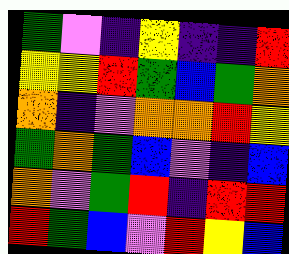[["green", "violet", "indigo", "yellow", "indigo", "indigo", "red"], ["yellow", "yellow", "red", "green", "blue", "green", "orange"], ["orange", "indigo", "violet", "orange", "orange", "red", "yellow"], ["green", "orange", "green", "blue", "violet", "indigo", "blue"], ["orange", "violet", "green", "red", "indigo", "red", "red"], ["red", "green", "blue", "violet", "red", "yellow", "blue"]]